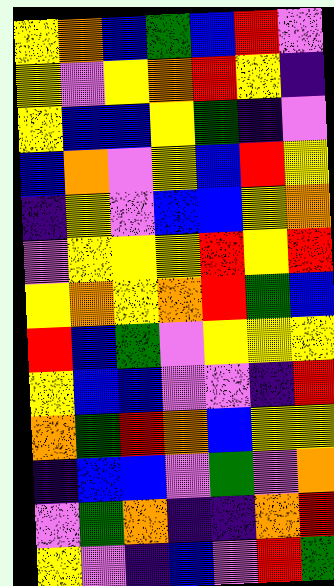[["yellow", "orange", "blue", "green", "blue", "red", "violet"], ["yellow", "violet", "yellow", "orange", "red", "yellow", "indigo"], ["yellow", "blue", "blue", "yellow", "green", "indigo", "violet"], ["blue", "orange", "violet", "yellow", "blue", "red", "yellow"], ["indigo", "yellow", "violet", "blue", "blue", "yellow", "orange"], ["violet", "yellow", "yellow", "yellow", "red", "yellow", "red"], ["yellow", "orange", "yellow", "orange", "red", "green", "blue"], ["red", "blue", "green", "violet", "yellow", "yellow", "yellow"], ["yellow", "blue", "blue", "violet", "violet", "indigo", "red"], ["orange", "green", "red", "orange", "blue", "yellow", "yellow"], ["indigo", "blue", "blue", "violet", "green", "violet", "orange"], ["violet", "green", "orange", "indigo", "indigo", "orange", "red"], ["yellow", "violet", "indigo", "blue", "violet", "red", "green"]]